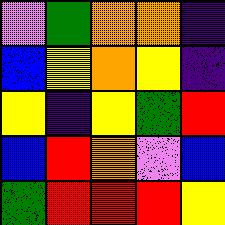[["violet", "green", "orange", "orange", "indigo"], ["blue", "yellow", "orange", "yellow", "indigo"], ["yellow", "indigo", "yellow", "green", "red"], ["blue", "red", "orange", "violet", "blue"], ["green", "red", "red", "red", "yellow"]]